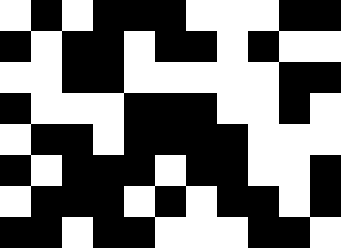[["white", "black", "white", "black", "black", "black", "white", "white", "white", "black", "black"], ["black", "white", "black", "black", "white", "black", "black", "white", "black", "white", "white"], ["white", "white", "black", "black", "white", "white", "white", "white", "white", "black", "black"], ["black", "white", "white", "white", "black", "black", "black", "white", "white", "black", "white"], ["white", "black", "black", "white", "black", "black", "black", "black", "white", "white", "white"], ["black", "white", "black", "black", "black", "white", "black", "black", "white", "white", "black"], ["white", "black", "black", "black", "white", "black", "white", "black", "black", "white", "black"], ["black", "black", "white", "black", "black", "white", "white", "white", "black", "black", "white"]]